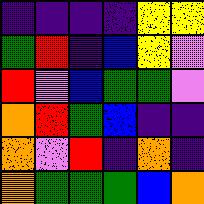[["indigo", "indigo", "indigo", "indigo", "yellow", "yellow"], ["green", "red", "indigo", "blue", "yellow", "violet"], ["red", "violet", "blue", "green", "green", "violet"], ["orange", "red", "green", "blue", "indigo", "indigo"], ["orange", "violet", "red", "indigo", "orange", "indigo"], ["orange", "green", "green", "green", "blue", "orange"]]